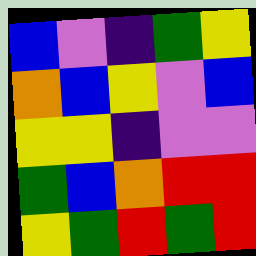[["blue", "violet", "indigo", "green", "yellow"], ["orange", "blue", "yellow", "violet", "blue"], ["yellow", "yellow", "indigo", "violet", "violet"], ["green", "blue", "orange", "red", "red"], ["yellow", "green", "red", "green", "red"]]